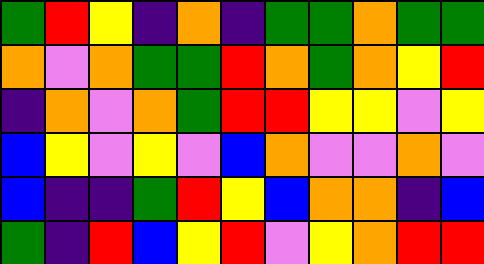[["green", "red", "yellow", "indigo", "orange", "indigo", "green", "green", "orange", "green", "green"], ["orange", "violet", "orange", "green", "green", "red", "orange", "green", "orange", "yellow", "red"], ["indigo", "orange", "violet", "orange", "green", "red", "red", "yellow", "yellow", "violet", "yellow"], ["blue", "yellow", "violet", "yellow", "violet", "blue", "orange", "violet", "violet", "orange", "violet"], ["blue", "indigo", "indigo", "green", "red", "yellow", "blue", "orange", "orange", "indigo", "blue"], ["green", "indigo", "red", "blue", "yellow", "red", "violet", "yellow", "orange", "red", "red"]]